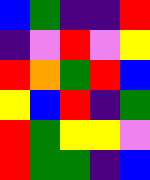[["blue", "green", "indigo", "indigo", "red"], ["indigo", "violet", "red", "violet", "yellow"], ["red", "orange", "green", "red", "blue"], ["yellow", "blue", "red", "indigo", "green"], ["red", "green", "yellow", "yellow", "violet"], ["red", "green", "green", "indigo", "blue"]]